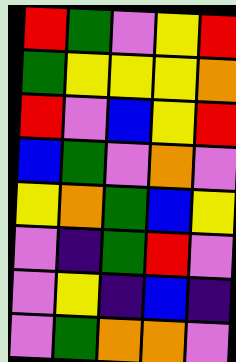[["red", "green", "violet", "yellow", "red"], ["green", "yellow", "yellow", "yellow", "orange"], ["red", "violet", "blue", "yellow", "red"], ["blue", "green", "violet", "orange", "violet"], ["yellow", "orange", "green", "blue", "yellow"], ["violet", "indigo", "green", "red", "violet"], ["violet", "yellow", "indigo", "blue", "indigo"], ["violet", "green", "orange", "orange", "violet"]]